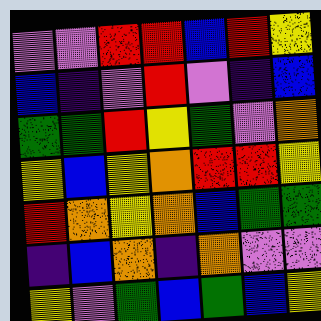[["violet", "violet", "red", "red", "blue", "red", "yellow"], ["blue", "indigo", "violet", "red", "violet", "indigo", "blue"], ["green", "green", "red", "yellow", "green", "violet", "orange"], ["yellow", "blue", "yellow", "orange", "red", "red", "yellow"], ["red", "orange", "yellow", "orange", "blue", "green", "green"], ["indigo", "blue", "orange", "indigo", "orange", "violet", "violet"], ["yellow", "violet", "green", "blue", "green", "blue", "yellow"]]